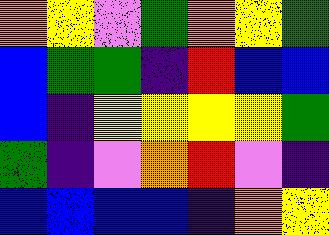[["orange", "yellow", "violet", "green", "orange", "yellow", "green"], ["blue", "green", "green", "indigo", "red", "blue", "blue"], ["blue", "indigo", "yellow", "yellow", "yellow", "yellow", "green"], ["green", "indigo", "violet", "orange", "red", "violet", "indigo"], ["blue", "blue", "blue", "blue", "indigo", "orange", "yellow"]]